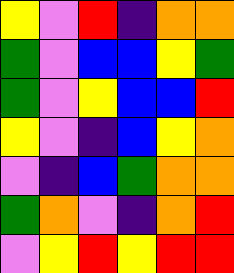[["yellow", "violet", "red", "indigo", "orange", "orange"], ["green", "violet", "blue", "blue", "yellow", "green"], ["green", "violet", "yellow", "blue", "blue", "red"], ["yellow", "violet", "indigo", "blue", "yellow", "orange"], ["violet", "indigo", "blue", "green", "orange", "orange"], ["green", "orange", "violet", "indigo", "orange", "red"], ["violet", "yellow", "red", "yellow", "red", "red"]]